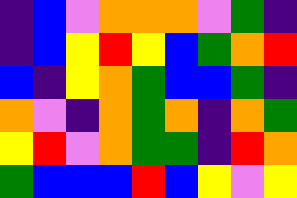[["indigo", "blue", "violet", "orange", "orange", "orange", "violet", "green", "indigo"], ["indigo", "blue", "yellow", "red", "yellow", "blue", "green", "orange", "red"], ["blue", "indigo", "yellow", "orange", "green", "blue", "blue", "green", "indigo"], ["orange", "violet", "indigo", "orange", "green", "orange", "indigo", "orange", "green"], ["yellow", "red", "violet", "orange", "green", "green", "indigo", "red", "orange"], ["green", "blue", "blue", "blue", "red", "blue", "yellow", "violet", "yellow"]]